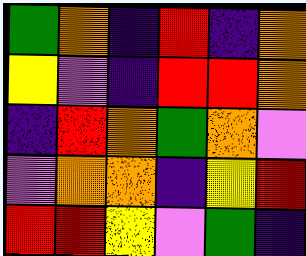[["green", "orange", "indigo", "red", "indigo", "orange"], ["yellow", "violet", "indigo", "red", "red", "orange"], ["indigo", "red", "orange", "green", "orange", "violet"], ["violet", "orange", "orange", "indigo", "yellow", "red"], ["red", "red", "yellow", "violet", "green", "indigo"]]